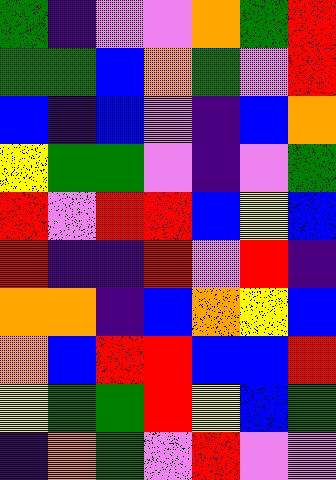[["green", "indigo", "violet", "violet", "orange", "green", "red"], ["green", "green", "blue", "orange", "green", "violet", "red"], ["blue", "indigo", "blue", "violet", "indigo", "blue", "orange"], ["yellow", "green", "green", "violet", "indigo", "violet", "green"], ["red", "violet", "red", "red", "blue", "yellow", "blue"], ["red", "indigo", "indigo", "red", "violet", "red", "indigo"], ["orange", "orange", "indigo", "blue", "orange", "yellow", "blue"], ["orange", "blue", "red", "red", "blue", "blue", "red"], ["yellow", "green", "green", "red", "yellow", "blue", "green"], ["indigo", "orange", "green", "violet", "red", "violet", "violet"]]